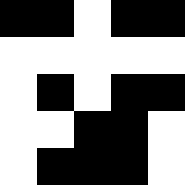[["black", "black", "white", "black", "black"], ["white", "white", "white", "white", "white"], ["white", "black", "white", "black", "black"], ["white", "white", "black", "black", "white"], ["white", "black", "black", "black", "white"]]